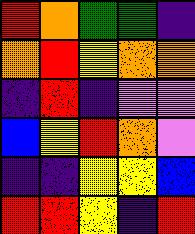[["red", "orange", "green", "green", "indigo"], ["orange", "red", "yellow", "orange", "orange"], ["indigo", "red", "indigo", "violet", "violet"], ["blue", "yellow", "red", "orange", "violet"], ["indigo", "indigo", "yellow", "yellow", "blue"], ["red", "red", "yellow", "indigo", "red"]]